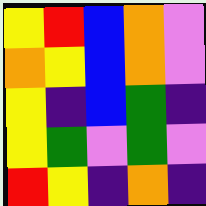[["yellow", "red", "blue", "orange", "violet"], ["orange", "yellow", "blue", "orange", "violet"], ["yellow", "indigo", "blue", "green", "indigo"], ["yellow", "green", "violet", "green", "violet"], ["red", "yellow", "indigo", "orange", "indigo"]]